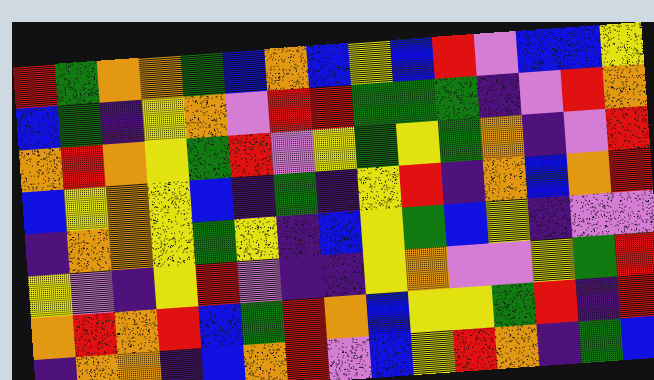[["red", "green", "orange", "orange", "green", "blue", "orange", "blue", "yellow", "blue", "red", "violet", "blue", "blue", "yellow"], ["blue", "green", "indigo", "yellow", "orange", "violet", "red", "red", "green", "green", "green", "indigo", "violet", "red", "orange"], ["orange", "red", "orange", "yellow", "green", "red", "violet", "yellow", "green", "yellow", "green", "orange", "indigo", "violet", "red"], ["blue", "yellow", "orange", "yellow", "blue", "indigo", "green", "indigo", "yellow", "red", "indigo", "orange", "blue", "orange", "red"], ["indigo", "orange", "orange", "yellow", "green", "yellow", "indigo", "blue", "yellow", "green", "blue", "yellow", "indigo", "violet", "violet"], ["yellow", "violet", "indigo", "yellow", "red", "violet", "indigo", "indigo", "yellow", "orange", "violet", "violet", "yellow", "green", "red"], ["orange", "red", "orange", "red", "blue", "green", "red", "orange", "blue", "yellow", "yellow", "green", "red", "indigo", "red"], ["indigo", "orange", "orange", "indigo", "blue", "orange", "red", "violet", "blue", "yellow", "red", "orange", "indigo", "green", "blue"]]